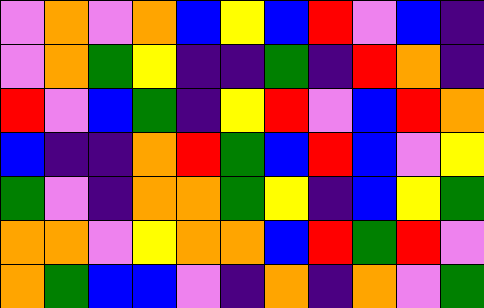[["violet", "orange", "violet", "orange", "blue", "yellow", "blue", "red", "violet", "blue", "indigo"], ["violet", "orange", "green", "yellow", "indigo", "indigo", "green", "indigo", "red", "orange", "indigo"], ["red", "violet", "blue", "green", "indigo", "yellow", "red", "violet", "blue", "red", "orange"], ["blue", "indigo", "indigo", "orange", "red", "green", "blue", "red", "blue", "violet", "yellow"], ["green", "violet", "indigo", "orange", "orange", "green", "yellow", "indigo", "blue", "yellow", "green"], ["orange", "orange", "violet", "yellow", "orange", "orange", "blue", "red", "green", "red", "violet"], ["orange", "green", "blue", "blue", "violet", "indigo", "orange", "indigo", "orange", "violet", "green"]]